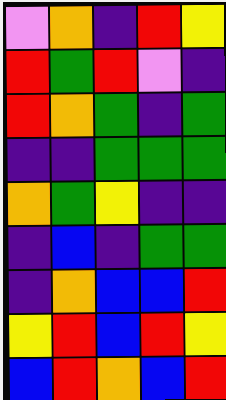[["violet", "orange", "indigo", "red", "yellow"], ["red", "green", "red", "violet", "indigo"], ["red", "orange", "green", "indigo", "green"], ["indigo", "indigo", "green", "green", "green"], ["orange", "green", "yellow", "indigo", "indigo"], ["indigo", "blue", "indigo", "green", "green"], ["indigo", "orange", "blue", "blue", "red"], ["yellow", "red", "blue", "red", "yellow"], ["blue", "red", "orange", "blue", "red"]]